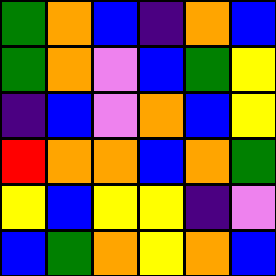[["green", "orange", "blue", "indigo", "orange", "blue"], ["green", "orange", "violet", "blue", "green", "yellow"], ["indigo", "blue", "violet", "orange", "blue", "yellow"], ["red", "orange", "orange", "blue", "orange", "green"], ["yellow", "blue", "yellow", "yellow", "indigo", "violet"], ["blue", "green", "orange", "yellow", "orange", "blue"]]